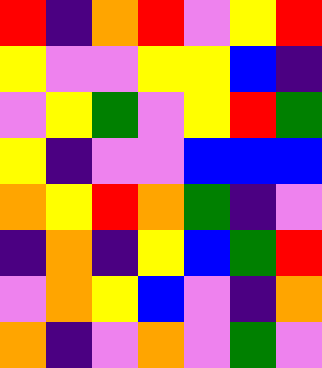[["red", "indigo", "orange", "red", "violet", "yellow", "red"], ["yellow", "violet", "violet", "yellow", "yellow", "blue", "indigo"], ["violet", "yellow", "green", "violet", "yellow", "red", "green"], ["yellow", "indigo", "violet", "violet", "blue", "blue", "blue"], ["orange", "yellow", "red", "orange", "green", "indigo", "violet"], ["indigo", "orange", "indigo", "yellow", "blue", "green", "red"], ["violet", "orange", "yellow", "blue", "violet", "indigo", "orange"], ["orange", "indigo", "violet", "orange", "violet", "green", "violet"]]